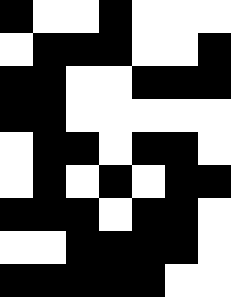[["black", "white", "white", "black", "white", "white", "white"], ["white", "black", "black", "black", "white", "white", "black"], ["black", "black", "white", "white", "black", "black", "black"], ["black", "black", "white", "white", "white", "white", "white"], ["white", "black", "black", "white", "black", "black", "white"], ["white", "black", "white", "black", "white", "black", "black"], ["black", "black", "black", "white", "black", "black", "white"], ["white", "white", "black", "black", "black", "black", "white"], ["black", "black", "black", "black", "black", "white", "white"]]